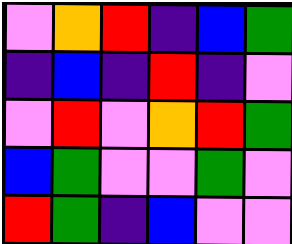[["violet", "orange", "red", "indigo", "blue", "green"], ["indigo", "blue", "indigo", "red", "indigo", "violet"], ["violet", "red", "violet", "orange", "red", "green"], ["blue", "green", "violet", "violet", "green", "violet"], ["red", "green", "indigo", "blue", "violet", "violet"]]